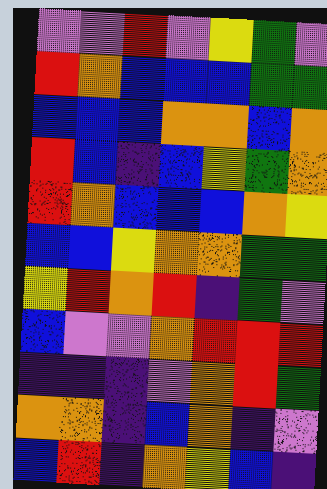[["violet", "violet", "red", "violet", "yellow", "green", "violet"], ["red", "orange", "blue", "blue", "blue", "green", "green"], ["blue", "blue", "blue", "orange", "orange", "blue", "orange"], ["red", "blue", "indigo", "blue", "yellow", "green", "orange"], ["red", "orange", "blue", "blue", "blue", "orange", "yellow"], ["blue", "blue", "yellow", "orange", "orange", "green", "green"], ["yellow", "red", "orange", "red", "indigo", "green", "violet"], ["blue", "violet", "violet", "orange", "red", "red", "red"], ["indigo", "indigo", "indigo", "violet", "orange", "red", "green"], ["orange", "orange", "indigo", "blue", "orange", "indigo", "violet"], ["blue", "red", "indigo", "orange", "yellow", "blue", "indigo"]]